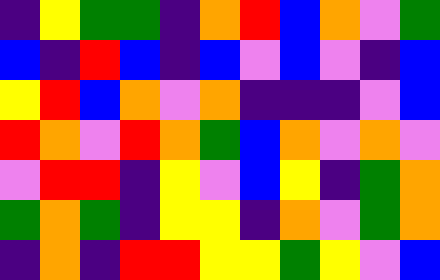[["indigo", "yellow", "green", "green", "indigo", "orange", "red", "blue", "orange", "violet", "green"], ["blue", "indigo", "red", "blue", "indigo", "blue", "violet", "blue", "violet", "indigo", "blue"], ["yellow", "red", "blue", "orange", "violet", "orange", "indigo", "indigo", "indigo", "violet", "blue"], ["red", "orange", "violet", "red", "orange", "green", "blue", "orange", "violet", "orange", "violet"], ["violet", "red", "red", "indigo", "yellow", "violet", "blue", "yellow", "indigo", "green", "orange"], ["green", "orange", "green", "indigo", "yellow", "yellow", "indigo", "orange", "violet", "green", "orange"], ["indigo", "orange", "indigo", "red", "red", "yellow", "yellow", "green", "yellow", "violet", "blue"]]